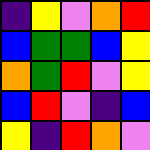[["indigo", "yellow", "violet", "orange", "red"], ["blue", "green", "green", "blue", "yellow"], ["orange", "green", "red", "violet", "yellow"], ["blue", "red", "violet", "indigo", "blue"], ["yellow", "indigo", "red", "orange", "violet"]]